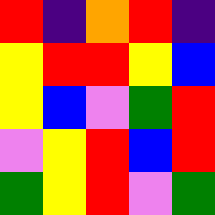[["red", "indigo", "orange", "red", "indigo"], ["yellow", "red", "red", "yellow", "blue"], ["yellow", "blue", "violet", "green", "red"], ["violet", "yellow", "red", "blue", "red"], ["green", "yellow", "red", "violet", "green"]]